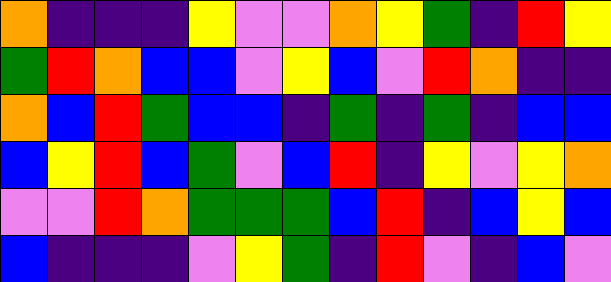[["orange", "indigo", "indigo", "indigo", "yellow", "violet", "violet", "orange", "yellow", "green", "indigo", "red", "yellow"], ["green", "red", "orange", "blue", "blue", "violet", "yellow", "blue", "violet", "red", "orange", "indigo", "indigo"], ["orange", "blue", "red", "green", "blue", "blue", "indigo", "green", "indigo", "green", "indigo", "blue", "blue"], ["blue", "yellow", "red", "blue", "green", "violet", "blue", "red", "indigo", "yellow", "violet", "yellow", "orange"], ["violet", "violet", "red", "orange", "green", "green", "green", "blue", "red", "indigo", "blue", "yellow", "blue"], ["blue", "indigo", "indigo", "indigo", "violet", "yellow", "green", "indigo", "red", "violet", "indigo", "blue", "violet"]]